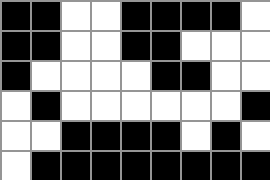[["black", "black", "white", "white", "black", "black", "black", "black", "white"], ["black", "black", "white", "white", "black", "black", "white", "white", "white"], ["black", "white", "white", "white", "white", "black", "black", "white", "white"], ["white", "black", "white", "white", "white", "white", "white", "white", "black"], ["white", "white", "black", "black", "black", "black", "white", "black", "white"], ["white", "black", "black", "black", "black", "black", "black", "black", "black"]]